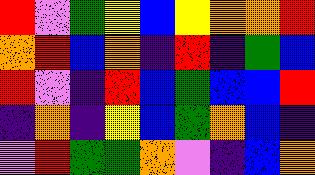[["red", "violet", "green", "yellow", "blue", "yellow", "orange", "orange", "red"], ["orange", "red", "blue", "orange", "indigo", "red", "indigo", "green", "blue"], ["red", "violet", "indigo", "red", "blue", "green", "blue", "blue", "red"], ["indigo", "orange", "indigo", "yellow", "blue", "green", "orange", "blue", "indigo"], ["violet", "red", "green", "green", "orange", "violet", "indigo", "blue", "orange"]]